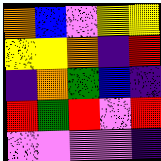[["orange", "blue", "violet", "yellow", "yellow"], ["yellow", "yellow", "orange", "indigo", "red"], ["indigo", "orange", "green", "blue", "indigo"], ["red", "green", "red", "violet", "red"], ["violet", "violet", "violet", "violet", "indigo"]]